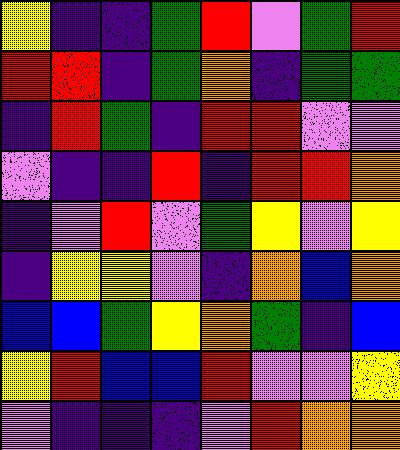[["yellow", "indigo", "indigo", "green", "red", "violet", "green", "red"], ["red", "red", "indigo", "green", "orange", "indigo", "green", "green"], ["indigo", "red", "green", "indigo", "red", "red", "violet", "violet"], ["violet", "indigo", "indigo", "red", "indigo", "red", "red", "orange"], ["indigo", "violet", "red", "violet", "green", "yellow", "violet", "yellow"], ["indigo", "yellow", "yellow", "violet", "indigo", "orange", "blue", "orange"], ["blue", "blue", "green", "yellow", "orange", "green", "indigo", "blue"], ["yellow", "red", "blue", "blue", "red", "violet", "violet", "yellow"], ["violet", "indigo", "indigo", "indigo", "violet", "red", "orange", "orange"]]